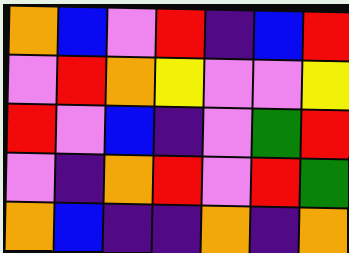[["orange", "blue", "violet", "red", "indigo", "blue", "red"], ["violet", "red", "orange", "yellow", "violet", "violet", "yellow"], ["red", "violet", "blue", "indigo", "violet", "green", "red"], ["violet", "indigo", "orange", "red", "violet", "red", "green"], ["orange", "blue", "indigo", "indigo", "orange", "indigo", "orange"]]